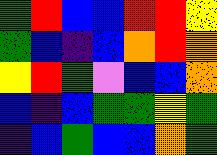[["green", "red", "blue", "blue", "red", "red", "yellow"], ["green", "blue", "indigo", "blue", "orange", "red", "orange"], ["yellow", "red", "green", "violet", "blue", "blue", "orange"], ["blue", "indigo", "blue", "green", "green", "yellow", "green"], ["indigo", "blue", "green", "blue", "blue", "orange", "green"]]